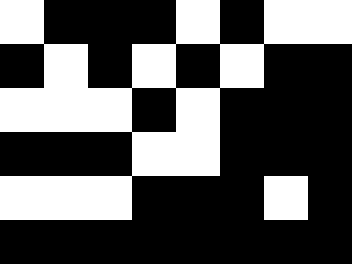[["white", "black", "black", "black", "white", "black", "white", "white"], ["black", "white", "black", "white", "black", "white", "black", "black"], ["white", "white", "white", "black", "white", "black", "black", "black"], ["black", "black", "black", "white", "white", "black", "black", "black"], ["white", "white", "white", "black", "black", "black", "white", "black"], ["black", "black", "black", "black", "black", "black", "black", "black"]]